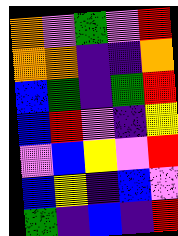[["orange", "violet", "green", "violet", "red"], ["orange", "orange", "indigo", "indigo", "orange"], ["blue", "green", "indigo", "green", "red"], ["blue", "red", "violet", "indigo", "yellow"], ["violet", "blue", "yellow", "violet", "red"], ["blue", "yellow", "indigo", "blue", "violet"], ["green", "indigo", "blue", "indigo", "red"]]